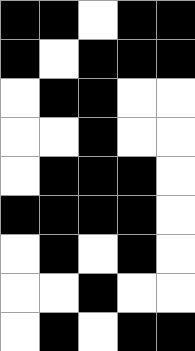[["black", "black", "white", "black", "black"], ["black", "white", "black", "black", "black"], ["white", "black", "black", "white", "white"], ["white", "white", "black", "white", "white"], ["white", "black", "black", "black", "white"], ["black", "black", "black", "black", "white"], ["white", "black", "white", "black", "white"], ["white", "white", "black", "white", "white"], ["white", "black", "white", "black", "black"]]